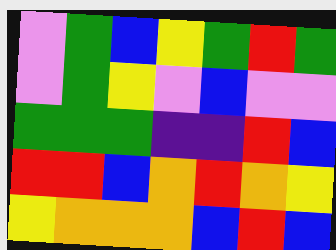[["violet", "green", "blue", "yellow", "green", "red", "green"], ["violet", "green", "yellow", "violet", "blue", "violet", "violet"], ["green", "green", "green", "indigo", "indigo", "red", "blue"], ["red", "red", "blue", "orange", "red", "orange", "yellow"], ["yellow", "orange", "orange", "orange", "blue", "red", "blue"]]